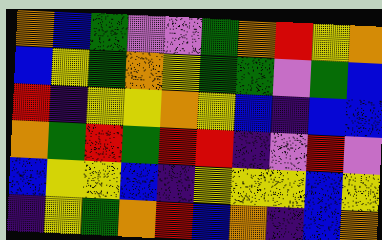[["orange", "blue", "green", "violet", "violet", "green", "orange", "red", "yellow", "orange"], ["blue", "yellow", "green", "orange", "yellow", "green", "green", "violet", "green", "blue"], ["red", "indigo", "yellow", "yellow", "orange", "yellow", "blue", "indigo", "blue", "blue"], ["orange", "green", "red", "green", "red", "red", "indigo", "violet", "red", "violet"], ["blue", "yellow", "yellow", "blue", "indigo", "yellow", "yellow", "yellow", "blue", "yellow"], ["indigo", "yellow", "green", "orange", "red", "blue", "orange", "indigo", "blue", "orange"]]